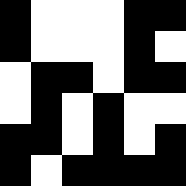[["black", "white", "white", "white", "black", "black"], ["black", "white", "white", "white", "black", "white"], ["white", "black", "black", "white", "black", "black"], ["white", "black", "white", "black", "white", "white"], ["black", "black", "white", "black", "white", "black"], ["black", "white", "black", "black", "black", "black"]]